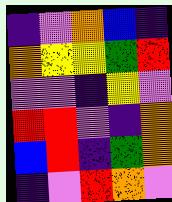[["indigo", "violet", "orange", "blue", "indigo"], ["orange", "yellow", "yellow", "green", "red"], ["violet", "violet", "indigo", "yellow", "violet"], ["red", "red", "violet", "indigo", "orange"], ["blue", "red", "indigo", "green", "orange"], ["indigo", "violet", "red", "orange", "violet"]]